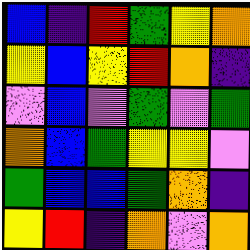[["blue", "indigo", "red", "green", "yellow", "orange"], ["yellow", "blue", "yellow", "red", "orange", "indigo"], ["violet", "blue", "violet", "green", "violet", "green"], ["orange", "blue", "green", "yellow", "yellow", "violet"], ["green", "blue", "blue", "green", "orange", "indigo"], ["yellow", "red", "indigo", "orange", "violet", "orange"]]